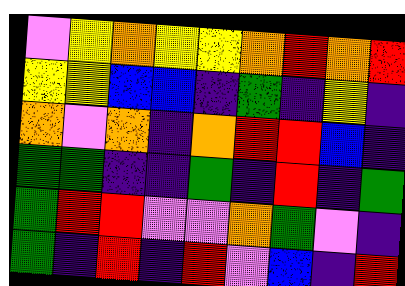[["violet", "yellow", "orange", "yellow", "yellow", "orange", "red", "orange", "red"], ["yellow", "yellow", "blue", "blue", "indigo", "green", "indigo", "yellow", "indigo"], ["orange", "violet", "orange", "indigo", "orange", "red", "red", "blue", "indigo"], ["green", "green", "indigo", "indigo", "green", "indigo", "red", "indigo", "green"], ["green", "red", "red", "violet", "violet", "orange", "green", "violet", "indigo"], ["green", "indigo", "red", "indigo", "red", "violet", "blue", "indigo", "red"]]